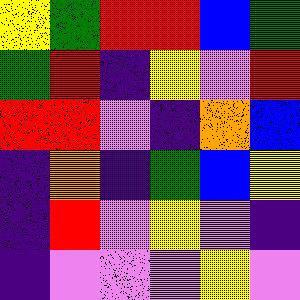[["yellow", "green", "red", "red", "blue", "green"], ["green", "red", "indigo", "yellow", "violet", "red"], ["red", "red", "violet", "indigo", "orange", "blue"], ["indigo", "orange", "indigo", "green", "blue", "yellow"], ["indigo", "red", "violet", "yellow", "violet", "indigo"], ["indigo", "violet", "violet", "violet", "yellow", "violet"]]